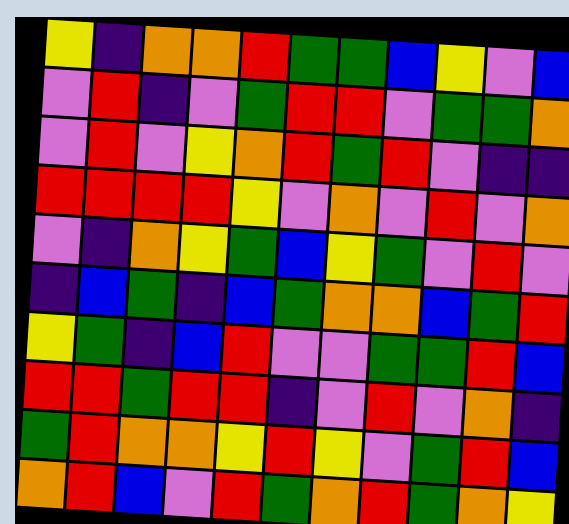[["yellow", "indigo", "orange", "orange", "red", "green", "green", "blue", "yellow", "violet", "blue"], ["violet", "red", "indigo", "violet", "green", "red", "red", "violet", "green", "green", "orange"], ["violet", "red", "violet", "yellow", "orange", "red", "green", "red", "violet", "indigo", "indigo"], ["red", "red", "red", "red", "yellow", "violet", "orange", "violet", "red", "violet", "orange"], ["violet", "indigo", "orange", "yellow", "green", "blue", "yellow", "green", "violet", "red", "violet"], ["indigo", "blue", "green", "indigo", "blue", "green", "orange", "orange", "blue", "green", "red"], ["yellow", "green", "indigo", "blue", "red", "violet", "violet", "green", "green", "red", "blue"], ["red", "red", "green", "red", "red", "indigo", "violet", "red", "violet", "orange", "indigo"], ["green", "red", "orange", "orange", "yellow", "red", "yellow", "violet", "green", "red", "blue"], ["orange", "red", "blue", "violet", "red", "green", "orange", "red", "green", "orange", "yellow"]]